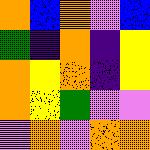[["orange", "blue", "orange", "violet", "blue"], ["green", "indigo", "orange", "indigo", "yellow"], ["orange", "yellow", "orange", "indigo", "yellow"], ["orange", "yellow", "green", "violet", "violet"], ["violet", "orange", "violet", "orange", "orange"]]